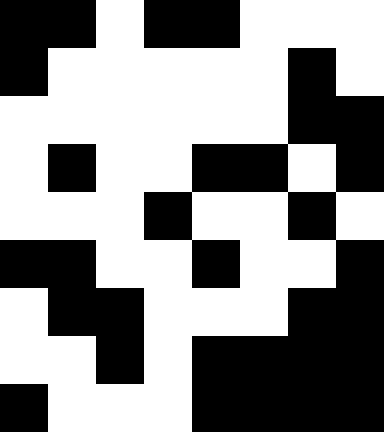[["black", "black", "white", "black", "black", "white", "white", "white"], ["black", "white", "white", "white", "white", "white", "black", "white"], ["white", "white", "white", "white", "white", "white", "black", "black"], ["white", "black", "white", "white", "black", "black", "white", "black"], ["white", "white", "white", "black", "white", "white", "black", "white"], ["black", "black", "white", "white", "black", "white", "white", "black"], ["white", "black", "black", "white", "white", "white", "black", "black"], ["white", "white", "black", "white", "black", "black", "black", "black"], ["black", "white", "white", "white", "black", "black", "black", "black"]]